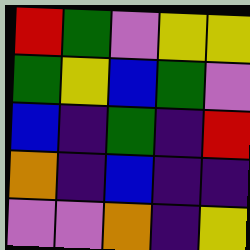[["red", "green", "violet", "yellow", "yellow"], ["green", "yellow", "blue", "green", "violet"], ["blue", "indigo", "green", "indigo", "red"], ["orange", "indigo", "blue", "indigo", "indigo"], ["violet", "violet", "orange", "indigo", "yellow"]]